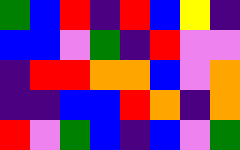[["green", "blue", "red", "indigo", "red", "blue", "yellow", "indigo"], ["blue", "blue", "violet", "green", "indigo", "red", "violet", "violet"], ["indigo", "red", "red", "orange", "orange", "blue", "violet", "orange"], ["indigo", "indigo", "blue", "blue", "red", "orange", "indigo", "orange"], ["red", "violet", "green", "blue", "indigo", "blue", "violet", "green"]]